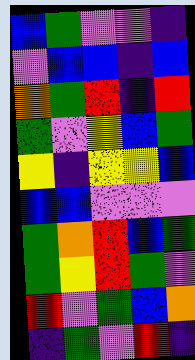[["blue", "green", "violet", "violet", "indigo"], ["violet", "blue", "blue", "indigo", "blue"], ["orange", "green", "red", "indigo", "red"], ["green", "violet", "yellow", "blue", "green"], ["yellow", "indigo", "yellow", "yellow", "blue"], ["blue", "blue", "violet", "violet", "violet"], ["green", "orange", "red", "blue", "green"], ["green", "yellow", "red", "green", "violet"], ["red", "violet", "green", "blue", "orange"], ["indigo", "green", "violet", "red", "indigo"]]